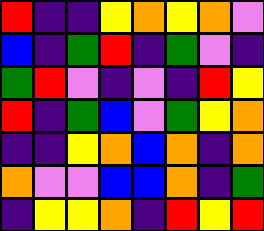[["red", "indigo", "indigo", "yellow", "orange", "yellow", "orange", "violet"], ["blue", "indigo", "green", "red", "indigo", "green", "violet", "indigo"], ["green", "red", "violet", "indigo", "violet", "indigo", "red", "yellow"], ["red", "indigo", "green", "blue", "violet", "green", "yellow", "orange"], ["indigo", "indigo", "yellow", "orange", "blue", "orange", "indigo", "orange"], ["orange", "violet", "violet", "blue", "blue", "orange", "indigo", "green"], ["indigo", "yellow", "yellow", "orange", "indigo", "red", "yellow", "red"]]